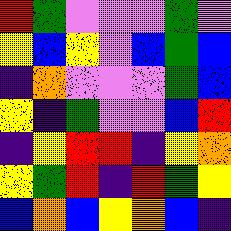[["red", "green", "violet", "violet", "violet", "green", "violet"], ["yellow", "blue", "yellow", "violet", "blue", "green", "blue"], ["indigo", "orange", "violet", "violet", "violet", "green", "blue"], ["yellow", "indigo", "green", "violet", "violet", "blue", "red"], ["indigo", "yellow", "red", "red", "indigo", "yellow", "orange"], ["yellow", "green", "red", "indigo", "red", "green", "yellow"], ["blue", "orange", "blue", "yellow", "orange", "blue", "indigo"]]